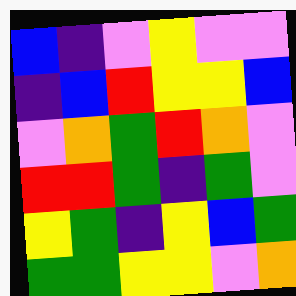[["blue", "indigo", "violet", "yellow", "violet", "violet"], ["indigo", "blue", "red", "yellow", "yellow", "blue"], ["violet", "orange", "green", "red", "orange", "violet"], ["red", "red", "green", "indigo", "green", "violet"], ["yellow", "green", "indigo", "yellow", "blue", "green"], ["green", "green", "yellow", "yellow", "violet", "orange"]]